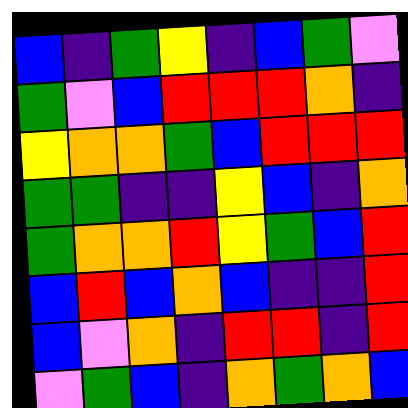[["blue", "indigo", "green", "yellow", "indigo", "blue", "green", "violet"], ["green", "violet", "blue", "red", "red", "red", "orange", "indigo"], ["yellow", "orange", "orange", "green", "blue", "red", "red", "red"], ["green", "green", "indigo", "indigo", "yellow", "blue", "indigo", "orange"], ["green", "orange", "orange", "red", "yellow", "green", "blue", "red"], ["blue", "red", "blue", "orange", "blue", "indigo", "indigo", "red"], ["blue", "violet", "orange", "indigo", "red", "red", "indigo", "red"], ["violet", "green", "blue", "indigo", "orange", "green", "orange", "blue"]]